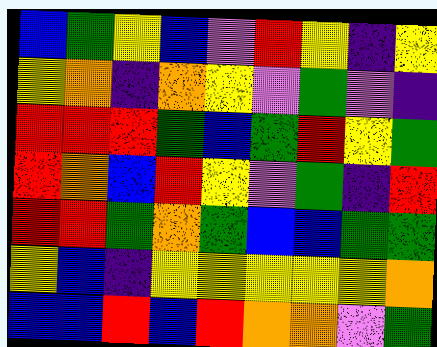[["blue", "green", "yellow", "blue", "violet", "red", "yellow", "indigo", "yellow"], ["yellow", "orange", "indigo", "orange", "yellow", "violet", "green", "violet", "indigo"], ["red", "red", "red", "green", "blue", "green", "red", "yellow", "green"], ["red", "orange", "blue", "red", "yellow", "violet", "green", "indigo", "red"], ["red", "red", "green", "orange", "green", "blue", "blue", "green", "green"], ["yellow", "blue", "indigo", "yellow", "yellow", "yellow", "yellow", "yellow", "orange"], ["blue", "blue", "red", "blue", "red", "orange", "orange", "violet", "green"]]